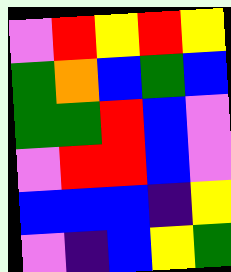[["violet", "red", "yellow", "red", "yellow"], ["green", "orange", "blue", "green", "blue"], ["green", "green", "red", "blue", "violet"], ["violet", "red", "red", "blue", "violet"], ["blue", "blue", "blue", "indigo", "yellow"], ["violet", "indigo", "blue", "yellow", "green"]]